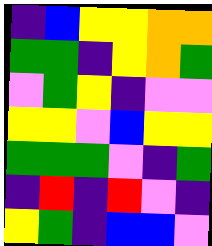[["indigo", "blue", "yellow", "yellow", "orange", "orange"], ["green", "green", "indigo", "yellow", "orange", "green"], ["violet", "green", "yellow", "indigo", "violet", "violet"], ["yellow", "yellow", "violet", "blue", "yellow", "yellow"], ["green", "green", "green", "violet", "indigo", "green"], ["indigo", "red", "indigo", "red", "violet", "indigo"], ["yellow", "green", "indigo", "blue", "blue", "violet"]]